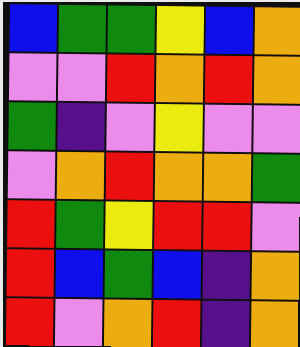[["blue", "green", "green", "yellow", "blue", "orange"], ["violet", "violet", "red", "orange", "red", "orange"], ["green", "indigo", "violet", "yellow", "violet", "violet"], ["violet", "orange", "red", "orange", "orange", "green"], ["red", "green", "yellow", "red", "red", "violet"], ["red", "blue", "green", "blue", "indigo", "orange"], ["red", "violet", "orange", "red", "indigo", "orange"]]